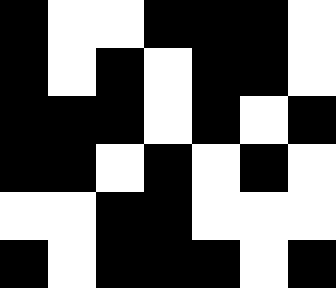[["black", "white", "white", "black", "black", "black", "white"], ["black", "white", "black", "white", "black", "black", "white"], ["black", "black", "black", "white", "black", "white", "black"], ["black", "black", "white", "black", "white", "black", "white"], ["white", "white", "black", "black", "white", "white", "white"], ["black", "white", "black", "black", "black", "white", "black"]]